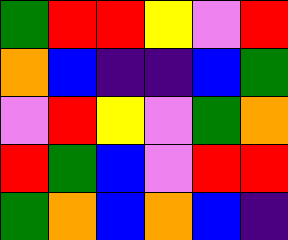[["green", "red", "red", "yellow", "violet", "red"], ["orange", "blue", "indigo", "indigo", "blue", "green"], ["violet", "red", "yellow", "violet", "green", "orange"], ["red", "green", "blue", "violet", "red", "red"], ["green", "orange", "blue", "orange", "blue", "indigo"]]